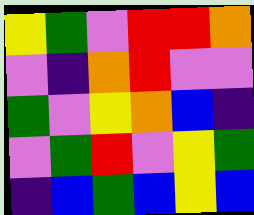[["yellow", "green", "violet", "red", "red", "orange"], ["violet", "indigo", "orange", "red", "violet", "violet"], ["green", "violet", "yellow", "orange", "blue", "indigo"], ["violet", "green", "red", "violet", "yellow", "green"], ["indigo", "blue", "green", "blue", "yellow", "blue"]]